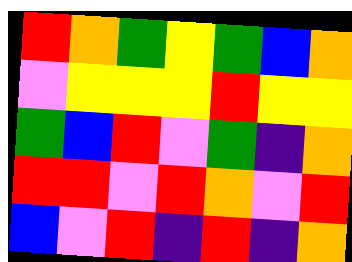[["red", "orange", "green", "yellow", "green", "blue", "orange"], ["violet", "yellow", "yellow", "yellow", "red", "yellow", "yellow"], ["green", "blue", "red", "violet", "green", "indigo", "orange"], ["red", "red", "violet", "red", "orange", "violet", "red"], ["blue", "violet", "red", "indigo", "red", "indigo", "orange"]]